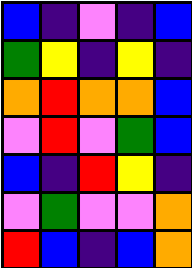[["blue", "indigo", "violet", "indigo", "blue"], ["green", "yellow", "indigo", "yellow", "indigo"], ["orange", "red", "orange", "orange", "blue"], ["violet", "red", "violet", "green", "blue"], ["blue", "indigo", "red", "yellow", "indigo"], ["violet", "green", "violet", "violet", "orange"], ["red", "blue", "indigo", "blue", "orange"]]